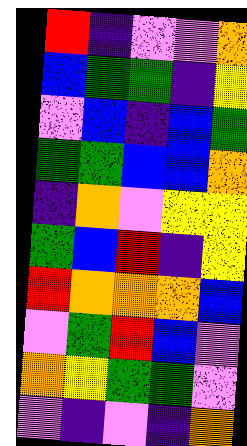[["red", "indigo", "violet", "violet", "orange"], ["blue", "green", "green", "indigo", "yellow"], ["violet", "blue", "indigo", "blue", "green"], ["green", "green", "blue", "blue", "orange"], ["indigo", "orange", "violet", "yellow", "yellow"], ["green", "blue", "red", "indigo", "yellow"], ["red", "orange", "orange", "orange", "blue"], ["violet", "green", "red", "blue", "violet"], ["orange", "yellow", "green", "green", "violet"], ["violet", "indigo", "violet", "indigo", "orange"]]